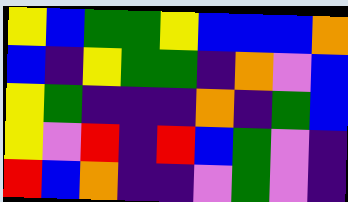[["yellow", "blue", "green", "green", "yellow", "blue", "blue", "blue", "orange"], ["blue", "indigo", "yellow", "green", "green", "indigo", "orange", "violet", "blue"], ["yellow", "green", "indigo", "indigo", "indigo", "orange", "indigo", "green", "blue"], ["yellow", "violet", "red", "indigo", "red", "blue", "green", "violet", "indigo"], ["red", "blue", "orange", "indigo", "indigo", "violet", "green", "violet", "indigo"]]